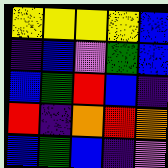[["yellow", "yellow", "yellow", "yellow", "blue"], ["indigo", "blue", "violet", "green", "blue"], ["blue", "green", "red", "blue", "indigo"], ["red", "indigo", "orange", "red", "orange"], ["blue", "green", "blue", "indigo", "violet"]]